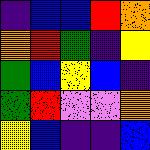[["indigo", "blue", "blue", "red", "orange"], ["orange", "red", "green", "indigo", "yellow"], ["green", "blue", "yellow", "blue", "indigo"], ["green", "red", "violet", "violet", "orange"], ["yellow", "blue", "indigo", "indigo", "blue"]]